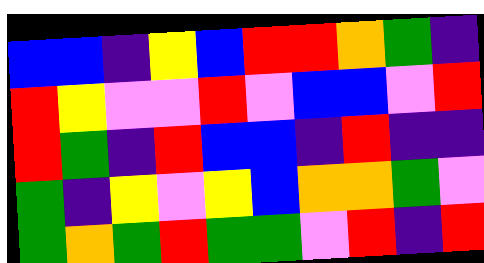[["blue", "blue", "indigo", "yellow", "blue", "red", "red", "orange", "green", "indigo"], ["red", "yellow", "violet", "violet", "red", "violet", "blue", "blue", "violet", "red"], ["red", "green", "indigo", "red", "blue", "blue", "indigo", "red", "indigo", "indigo"], ["green", "indigo", "yellow", "violet", "yellow", "blue", "orange", "orange", "green", "violet"], ["green", "orange", "green", "red", "green", "green", "violet", "red", "indigo", "red"]]